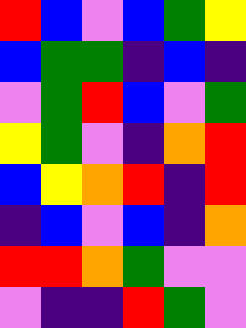[["red", "blue", "violet", "blue", "green", "yellow"], ["blue", "green", "green", "indigo", "blue", "indigo"], ["violet", "green", "red", "blue", "violet", "green"], ["yellow", "green", "violet", "indigo", "orange", "red"], ["blue", "yellow", "orange", "red", "indigo", "red"], ["indigo", "blue", "violet", "blue", "indigo", "orange"], ["red", "red", "orange", "green", "violet", "violet"], ["violet", "indigo", "indigo", "red", "green", "violet"]]